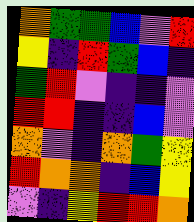[["orange", "green", "green", "blue", "violet", "red"], ["yellow", "indigo", "red", "green", "blue", "indigo"], ["green", "red", "violet", "indigo", "indigo", "violet"], ["red", "red", "indigo", "indigo", "blue", "violet"], ["orange", "violet", "indigo", "orange", "green", "yellow"], ["red", "orange", "orange", "indigo", "blue", "yellow"], ["violet", "indigo", "yellow", "red", "red", "orange"]]